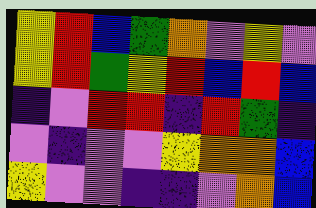[["yellow", "red", "blue", "green", "orange", "violet", "yellow", "violet"], ["yellow", "red", "green", "yellow", "red", "blue", "red", "blue"], ["indigo", "violet", "red", "red", "indigo", "red", "green", "indigo"], ["violet", "indigo", "violet", "violet", "yellow", "orange", "orange", "blue"], ["yellow", "violet", "violet", "indigo", "indigo", "violet", "orange", "blue"]]